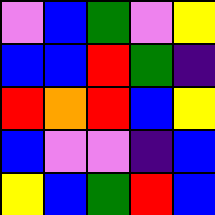[["violet", "blue", "green", "violet", "yellow"], ["blue", "blue", "red", "green", "indigo"], ["red", "orange", "red", "blue", "yellow"], ["blue", "violet", "violet", "indigo", "blue"], ["yellow", "blue", "green", "red", "blue"]]